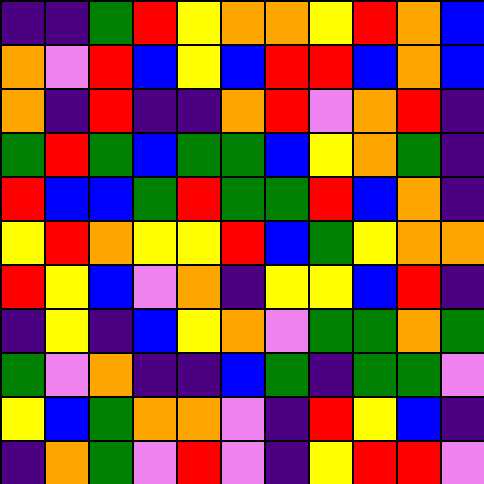[["indigo", "indigo", "green", "red", "yellow", "orange", "orange", "yellow", "red", "orange", "blue"], ["orange", "violet", "red", "blue", "yellow", "blue", "red", "red", "blue", "orange", "blue"], ["orange", "indigo", "red", "indigo", "indigo", "orange", "red", "violet", "orange", "red", "indigo"], ["green", "red", "green", "blue", "green", "green", "blue", "yellow", "orange", "green", "indigo"], ["red", "blue", "blue", "green", "red", "green", "green", "red", "blue", "orange", "indigo"], ["yellow", "red", "orange", "yellow", "yellow", "red", "blue", "green", "yellow", "orange", "orange"], ["red", "yellow", "blue", "violet", "orange", "indigo", "yellow", "yellow", "blue", "red", "indigo"], ["indigo", "yellow", "indigo", "blue", "yellow", "orange", "violet", "green", "green", "orange", "green"], ["green", "violet", "orange", "indigo", "indigo", "blue", "green", "indigo", "green", "green", "violet"], ["yellow", "blue", "green", "orange", "orange", "violet", "indigo", "red", "yellow", "blue", "indigo"], ["indigo", "orange", "green", "violet", "red", "violet", "indigo", "yellow", "red", "red", "violet"]]